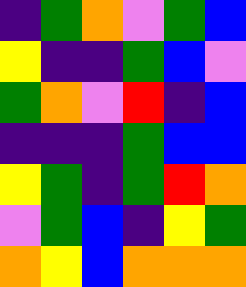[["indigo", "green", "orange", "violet", "green", "blue"], ["yellow", "indigo", "indigo", "green", "blue", "violet"], ["green", "orange", "violet", "red", "indigo", "blue"], ["indigo", "indigo", "indigo", "green", "blue", "blue"], ["yellow", "green", "indigo", "green", "red", "orange"], ["violet", "green", "blue", "indigo", "yellow", "green"], ["orange", "yellow", "blue", "orange", "orange", "orange"]]